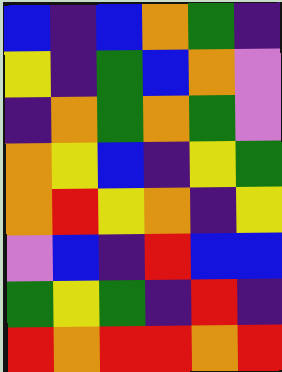[["blue", "indigo", "blue", "orange", "green", "indigo"], ["yellow", "indigo", "green", "blue", "orange", "violet"], ["indigo", "orange", "green", "orange", "green", "violet"], ["orange", "yellow", "blue", "indigo", "yellow", "green"], ["orange", "red", "yellow", "orange", "indigo", "yellow"], ["violet", "blue", "indigo", "red", "blue", "blue"], ["green", "yellow", "green", "indigo", "red", "indigo"], ["red", "orange", "red", "red", "orange", "red"]]